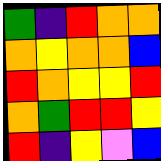[["green", "indigo", "red", "orange", "orange"], ["orange", "yellow", "orange", "orange", "blue"], ["red", "orange", "yellow", "yellow", "red"], ["orange", "green", "red", "red", "yellow"], ["red", "indigo", "yellow", "violet", "blue"]]